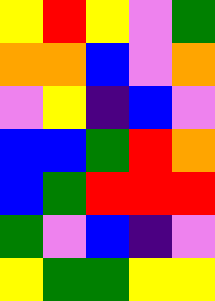[["yellow", "red", "yellow", "violet", "green"], ["orange", "orange", "blue", "violet", "orange"], ["violet", "yellow", "indigo", "blue", "violet"], ["blue", "blue", "green", "red", "orange"], ["blue", "green", "red", "red", "red"], ["green", "violet", "blue", "indigo", "violet"], ["yellow", "green", "green", "yellow", "yellow"]]